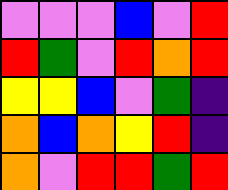[["violet", "violet", "violet", "blue", "violet", "red"], ["red", "green", "violet", "red", "orange", "red"], ["yellow", "yellow", "blue", "violet", "green", "indigo"], ["orange", "blue", "orange", "yellow", "red", "indigo"], ["orange", "violet", "red", "red", "green", "red"]]